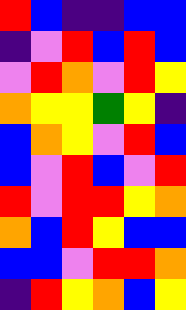[["red", "blue", "indigo", "indigo", "blue", "blue"], ["indigo", "violet", "red", "blue", "red", "blue"], ["violet", "red", "orange", "violet", "red", "yellow"], ["orange", "yellow", "yellow", "green", "yellow", "indigo"], ["blue", "orange", "yellow", "violet", "red", "blue"], ["blue", "violet", "red", "blue", "violet", "red"], ["red", "violet", "red", "red", "yellow", "orange"], ["orange", "blue", "red", "yellow", "blue", "blue"], ["blue", "blue", "violet", "red", "red", "orange"], ["indigo", "red", "yellow", "orange", "blue", "yellow"]]